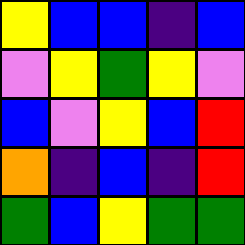[["yellow", "blue", "blue", "indigo", "blue"], ["violet", "yellow", "green", "yellow", "violet"], ["blue", "violet", "yellow", "blue", "red"], ["orange", "indigo", "blue", "indigo", "red"], ["green", "blue", "yellow", "green", "green"]]